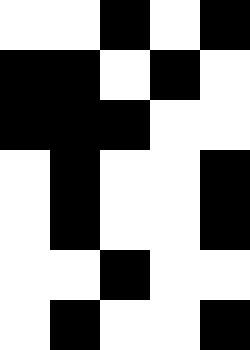[["white", "white", "black", "white", "black"], ["black", "black", "white", "black", "white"], ["black", "black", "black", "white", "white"], ["white", "black", "white", "white", "black"], ["white", "black", "white", "white", "black"], ["white", "white", "black", "white", "white"], ["white", "black", "white", "white", "black"]]